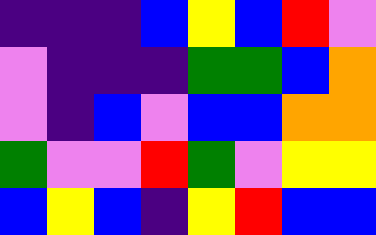[["indigo", "indigo", "indigo", "blue", "yellow", "blue", "red", "violet"], ["violet", "indigo", "indigo", "indigo", "green", "green", "blue", "orange"], ["violet", "indigo", "blue", "violet", "blue", "blue", "orange", "orange"], ["green", "violet", "violet", "red", "green", "violet", "yellow", "yellow"], ["blue", "yellow", "blue", "indigo", "yellow", "red", "blue", "blue"]]